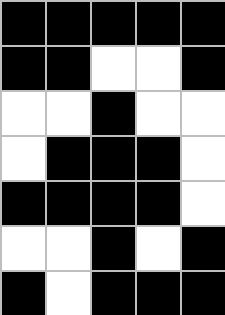[["black", "black", "black", "black", "black"], ["black", "black", "white", "white", "black"], ["white", "white", "black", "white", "white"], ["white", "black", "black", "black", "white"], ["black", "black", "black", "black", "white"], ["white", "white", "black", "white", "black"], ["black", "white", "black", "black", "black"]]